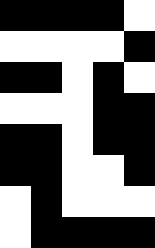[["black", "black", "black", "black", "white"], ["white", "white", "white", "white", "black"], ["black", "black", "white", "black", "white"], ["white", "white", "white", "black", "black"], ["black", "black", "white", "black", "black"], ["black", "black", "white", "white", "black"], ["white", "black", "white", "white", "white"], ["white", "black", "black", "black", "black"]]